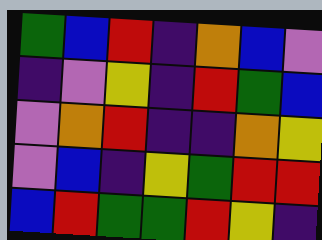[["green", "blue", "red", "indigo", "orange", "blue", "violet"], ["indigo", "violet", "yellow", "indigo", "red", "green", "blue"], ["violet", "orange", "red", "indigo", "indigo", "orange", "yellow"], ["violet", "blue", "indigo", "yellow", "green", "red", "red"], ["blue", "red", "green", "green", "red", "yellow", "indigo"]]